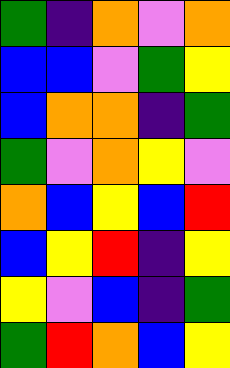[["green", "indigo", "orange", "violet", "orange"], ["blue", "blue", "violet", "green", "yellow"], ["blue", "orange", "orange", "indigo", "green"], ["green", "violet", "orange", "yellow", "violet"], ["orange", "blue", "yellow", "blue", "red"], ["blue", "yellow", "red", "indigo", "yellow"], ["yellow", "violet", "blue", "indigo", "green"], ["green", "red", "orange", "blue", "yellow"]]